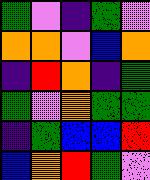[["green", "violet", "indigo", "green", "violet"], ["orange", "orange", "violet", "blue", "orange"], ["indigo", "red", "orange", "indigo", "green"], ["green", "violet", "orange", "green", "green"], ["indigo", "green", "blue", "blue", "red"], ["blue", "orange", "red", "green", "violet"]]